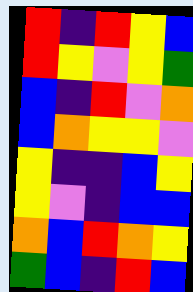[["red", "indigo", "red", "yellow", "blue"], ["red", "yellow", "violet", "yellow", "green"], ["blue", "indigo", "red", "violet", "orange"], ["blue", "orange", "yellow", "yellow", "violet"], ["yellow", "indigo", "indigo", "blue", "yellow"], ["yellow", "violet", "indigo", "blue", "blue"], ["orange", "blue", "red", "orange", "yellow"], ["green", "blue", "indigo", "red", "blue"]]